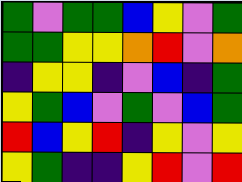[["green", "violet", "green", "green", "blue", "yellow", "violet", "green"], ["green", "green", "yellow", "yellow", "orange", "red", "violet", "orange"], ["indigo", "yellow", "yellow", "indigo", "violet", "blue", "indigo", "green"], ["yellow", "green", "blue", "violet", "green", "violet", "blue", "green"], ["red", "blue", "yellow", "red", "indigo", "yellow", "violet", "yellow"], ["yellow", "green", "indigo", "indigo", "yellow", "red", "violet", "red"]]